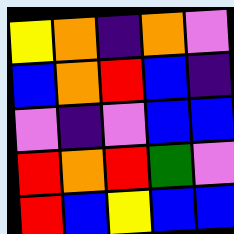[["yellow", "orange", "indigo", "orange", "violet"], ["blue", "orange", "red", "blue", "indigo"], ["violet", "indigo", "violet", "blue", "blue"], ["red", "orange", "red", "green", "violet"], ["red", "blue", "yellow", "blue", "blue"]]